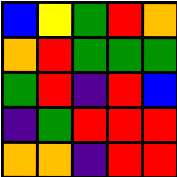[["blue", "yellow", "green", "red", "orange"], ["orange", "red", "green", "green", "green"], ["green", "red", "indigo", "red", "blue"], ["indigo", "green", "red", "red", "red"], ["orange", "orange", "indigo", "red", "red"]]